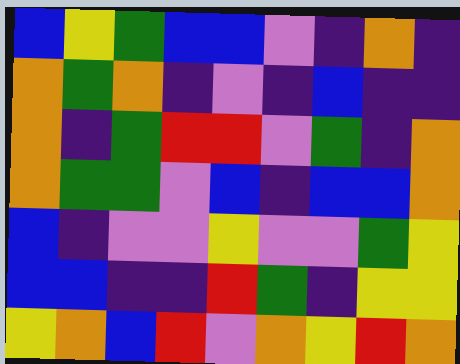[["blue", "yellow", "green", "blue", "blue", "violet", "indigo", "orange", "indigo"], ["orange", "green", "orange", "indigo", "violet", "indigo", "blue", "indigo", "indigo"], ["orange", "indigo", "green", "red", "red", "violet", "green", "indigo", "orange"], ["orange", "green", "green", "violet", "blue", "indigo", "blue", "blue", "orange"], ["blue", "indigo", "violet", "violet", "yellow", "violet", "violet", "green", "yellow"], ["blue", "blue", "indigo", "indigo", "red", "green", "indigo", "yellow", "yellow"], ["yellow", "orange", "blue", "red", "violet", "orange", "yellow", "red", "orange"]]